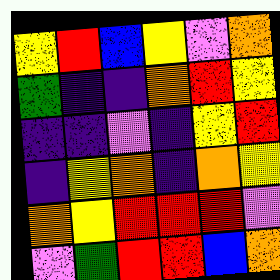[["yellow", "red", "blue", "yellow", "violet", "orange"], ["green", "indigo", "indigo", "orange", "red", "yellow"], ["indigo", "indigo", "violet", "indigo", "yellow", "red"], ["indigo", "yellow", "orange", "indigo", "orange", "yellow"], ["orange", "yellow", "red", "red", "red", "violet"], ["violet", "green", "red", "red", "blue", "orange"]]